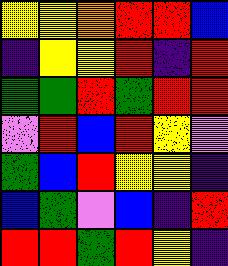[["yellow", "yellow", "orange", "red", "red", "blue"], ["indigo", "yellow", "yellow", "red", "indigo", "red"], ["green", "green", "red", "green", "red", "red"], ["violet", "red", "blue", "red", "yellow", "violet"], ["green", "blue", "red", "yellow", "yellow", "indigo"], ["blue", "green", "violet", "blue", "indigo", "red"], ["red", "red", "green", "red", "yellow", "indigo"]]